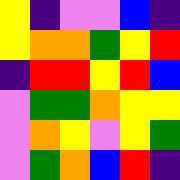[["yellow", "indigo", "violet", "violet", "blue", "indigo"], ["yellow", "orange", "orange", "green", "yellow", "red"], ["indigo", "red", "red", "yellow", "red", "blue"], ["violet", "green", "green", "orange", "yellow", "yellow"], ["violet", "orange", "yellow", "violet", "yellow", "green"], ["violet", "green", "orange", "blue", "red", "indigo"]]